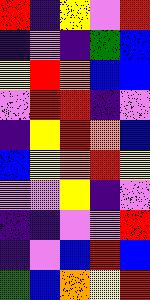[["red", "indigo", "yellow", "violet", "red"], ["indigo", "violet", "indigo", "green", "blue"], ["yellow", "red", "orange", "blue", "blue"], ["violet", "red", "red", "indigo", "violet"], ["indigo", "yellow", "red", "orange", "blue"], ["blue", "yellow", "orange", "red", "yellow"], ["violet", "violet", "yellow", "indigo", "violet"], ["indigo", "indigo", "violet", "violet", "red"], ["indigo", "violet", "blue", "red", "blue"], ["green", "blue", "orange", "yellow", "red"]]